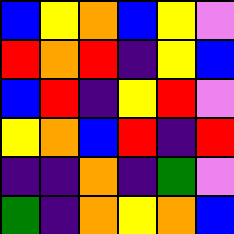[["blue", "yellow", "orange", "blue", "yellow", "violet"], ["red", "orange", "red", "indigo", "yellow", "blue"], ["blue", "red", "indigo", "yellow", "red", "violet"], ["yellow", "orange", "blue", "red", "indigo", "red"], ["indigo", "indigo", "orange", "indigo", "green", "violet"], ["green", "indigo", "orange", "yellow", "orange", "blue"]]